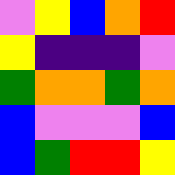[["violet", "yellow", "blue", "orange", "red"], ["yellow", "indigo", "indigo", "indigo", "violet"], ["green", "orange", "orange", "green", "orange"], ["blue", "violet", "violet", "violet", "blue"], ["blue", "green", "red", "red", "yellow"]]